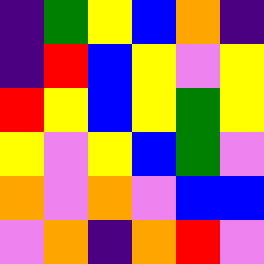[["indigo", "green", "yellow", "blue", "orange", "indigo"], ["indigo", "red", "blue", "yellow", "violet", "yellow"], ["red", "yellow", "blue", "yellow", "green", "yellow"], ["yellow", "violet", "yellow", "blue", "green", "violet"], ["orange", "violet", "orange", "violet", "blue", "blue"], ["violet", "orange", "indigo", "orange", "red", "violet"]]